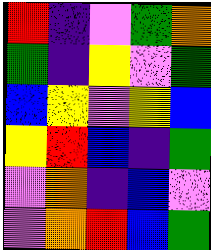[["red", "indigo", "violet", "green", "orange"], ["green", "indigo", "yellow", "violet", "green"], ["blue", "yellow", "violet", "yellow", "blue"], ["yellow", "red", "blue", "indigo", "green"], ["violet", "orange", "indigo", "blue", "violet"], ["violet", "orange", "red", "blue", "green"]]